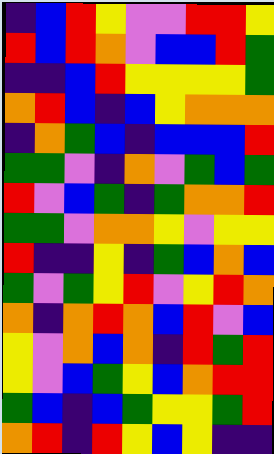[["indigo", "blue", "red", "yellow", "violet", "violet", "red", "red", "yellow"], ["red", "blue", "red", "orange", "violet", "blue", "blue", "red", "green"], ["indigo", "indigo", "blue", "red", "yellow", "yellow", "yellow", "yellow", "green"], ["orange", "red", "blue", "indigo", "blue", "yellow", "orange", "orange", "orange"], ["indigo", "orange", "green", "blue", "indigo", "blue", "blue", "blue", "red"], ["green", "green", "violet", "indigo", "orange", "violet", "green", "blue", "green"], ["red", "violet", "blue", "green", "indigo", "green", "orange", "orange", "red"], ["green", "green", "violet", "orange", "orange", "yellow", "violet", "yellow", "yellow"], ["red", "indigo", "indigo", "yellow", "indigo", "green", "blue", "orange", "blue"], ["green", "violet", "green", "yellow", "red", "violet", "yellow", "red", "orange"], ["orange", "indigo", "orange", "red", "orange", "blue", "red", "violet", "blue"], ["yellow", "violet", "orange", "blue", "orange", "indigo", "red", "green", "red"], ["yellow", "violet", "blue", "green", "yellow", "blue", "orange", "red", "red"], ["green", "blue", "indigo", "blue", "green", "yellow", "yellow", "green", "red"], ["orange", "red", "indigo", "red", "yellow", "blue", "yellow", "indigo", "indigo"]]